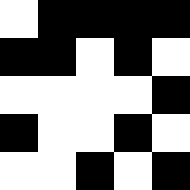[["white", "black", "black", "black", "black"], ["black", "black", "white", "black", "white"], ["white", "white", "white", "white", "black"], ["black", "white", "white", "black", "white"], ["white", "white", "black", "white", "black"]]